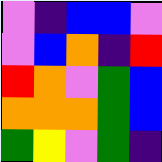[["violet", "indigo", "blue", "blue", "violet"], ["violet", "blue", "orange", "indigo", "red"], ["red", "orange", "violet", "green", "blue"], ["orange", "orange", "orange", "green", "blue"], ["green", "yellow", "violet", "green", "indigo"]]